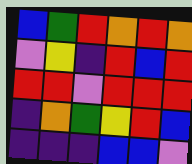[["blue", "green", "red", "orange", "red", "orange"], ["violet", "yellow", "indigo", "red", "blue", "red"], ["red", "red", "violet", "red", "red", "red"], ["indigo", "orange", "green", "yellow", "red", "blue"], ["indigo", "indigo", "indigo", "blue", "blue", "violet"]]